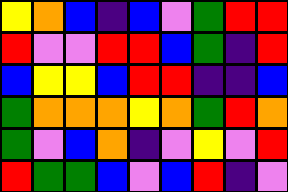[["yellow", "orange", "blue", "indigo", "blue", "violet", "green", "red", "red"], ["red", "violet", "violet", "red", "red", "blue", "green", "indigo", "red"], ["blue", "yellow", "yellow", "blue", "red", "red", "indigo", "indigo", "blue"], ["green", "orange", "orange", "orange", "yellow", "orange", "green", "red", "orange"], ["green", "violet", "blue", "orange", "indigo", "violet", "yellow", "violet", "red"], ["red", "green", "green", "blue", "violet", "blue", "red", "indigo", "violet"]]